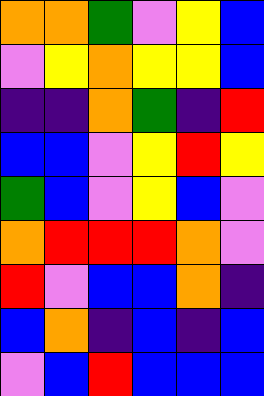[["orange", "orange", "green", "violet", "yellow", "blue"], ["violet", "yellow", "orange", "yellow", "yellow", "blue"], ["indigo", "indigo", "orange", "green", "indigo", "red"], ["blue", "blue", "violet", "yellow", "red", "yellow"], ["green", "blue", "violet", "yellow", "blue", "violet"], ["orange", "red", "red", "red", "orange", "violet"], ["red", "violet", "blue", "blue", "orange", "indigo"], ["blue", "orange", "indigo", "blue", "indigo", "blue"], ["violet", "blue", "red", "blue", "blue", "blue"]]